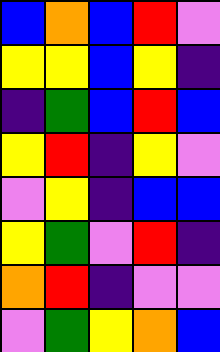[["blue", "orange", "blue", "red", "violet"], ["yellow", "yellow", "blue", "yellow", "indigo"], ["indigo", "green", "blue", "red", "blue"], ["yellow", "red", "indigo", "yellow", "violet"], ["violet", "yellow", "indigo", "blue", "blue"], ["yellow", "green", "violet", "red", "indigo"], ["orange", "red", "indigo", "violet", "violet"], ["violet", "green", "yellow", "orange", "blue"]]